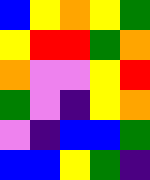[["blue", "yellow", "orange", "yellow", "green"], ["yellow", "red", "red", "green", "orange"], ["orange", "violet", "violet", "yellow", "red"], ["green", "violet", "indigo", "yellow", "orange"], ["violet", "indigo", "blue", "blue", "green"], ["blue", "blue", "yellow", "green", "indigo"]]